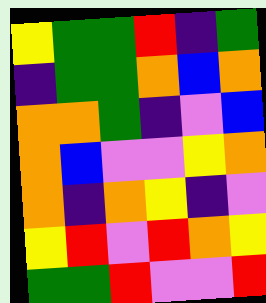[["yellow", "green", "green", "red", "indigo", "green"], ["indigo", "green", "green", "orange", "blue", "orange"], ["orange", "orange", "green", "indigo", "violet", "blue"], ["orange", "blue", "violet", "violet", "yellow", "orange"], ["orange", "indigo", "orange", "yellow", "indigo", "violet"], ["yellow", "red", "violet", "red", "orange", "yellow"], ["green", "green", "red", "violet", "violet", "red"]]